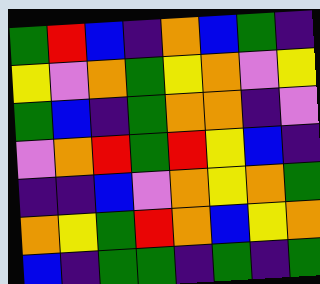[["green", "red", "blue", "indigo", "orange", "blue", "green", "indigo"], ["yellow", "violet", "orange", "green", "yellow", "orange", "violet", "yellow"], ["green", "blue", "indigo", "green", "orange", "orange", "indigo", "violet"], ["violet", "orange", "red", "green", "red", "yellow", "blue", "indigo"], ["indigo", "indigo", "blue", "violet", "orange", "yellow", "orange", "green"], ["orange", "yellow", "green", "red", "orange", "blue", "yellow", "orange"], ["blue", "indigo", "green", "green", "indigo", "green", "indigo", "green"]]